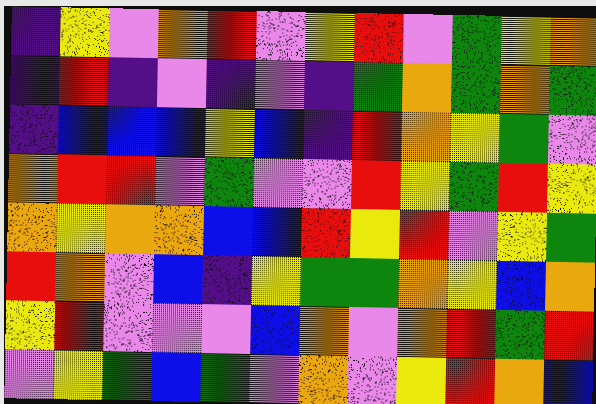[["indigo", "yellow", "violet", "orange", "red", "violet", "yellow", "red", "violet", "green", "yellow", "orange"], ["indigo", "red", "indigo", "violet", "indigo", "violet", "indigo", "green", "orange", "green", "orange", "green"], ["indigo", "blue", "blue", "blue", "yellow", "blue", "indigo", "red", "orange", "yellow", "green", "violet"], ["orange", "red", "red", "violet", "green", "violet", "violet", "red", "yellow", "green", "red", "yellow"], ["orange", "yellow", "orange", "orange", "blue", "blue", "red", "yellow", "red", "violet", "yellow", "green"], ["red", "orange", "violet", "blue", "indigo", "yellow", "green", "green", "orange", "yellow", "blue", "orange"], ["yellow", "red", "violet", "violet", "violet", "blue", "orange", "violet", "orange", "red", "green", "red"], ["violet", "yellow", "green", "blue", "green", "violet", "orange", "violet", "yellow", "red", "orange", "blue"]]